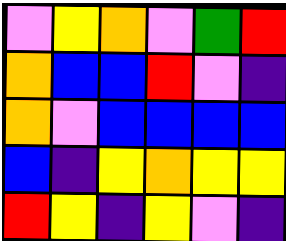[["violet", "yellow", "orange", "violet", "green", "red"], ["orange", "blue", "blue", "red", "violet", "indigo"], ["orange", "violet", "blue", "blue", "blue", "blue"], ["blue", "indigo", "yellow", "orange", "yellow", "yellow"], ["red", "yellow", "indigo", "yellow", "violet", "indigo"]]